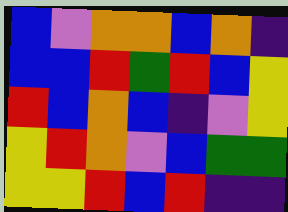[["blue", "violet", "orange", "orange", "blue", "orange", "indigo"], ["blue", "blue", "red", "green", "red", "blue", "yellow"], ["red", "blue", "orange", "blue", "indigo", "violet", "yellow"], ["yellow", "red", "orange", "violet", "blue", "green", "green"], ["yellow", "yellow", "red", "blue", "red", "indigo", "indigo"]]